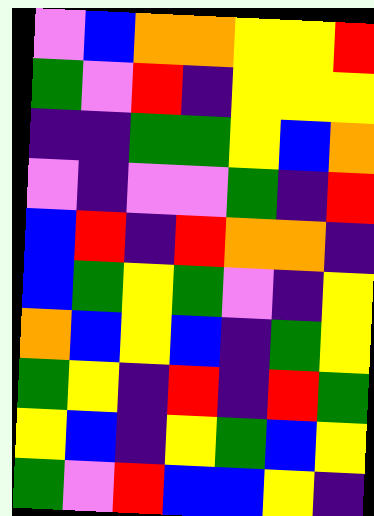[["violet", "blue", "orange", "orange", "yellow", "yellow", "red"], ["green", "violet", "red", "indigo", "yellow", "yellow", "yellow"], ["indigo", "indigo", "green", "green", "yellow", "blue", "orange"], ["violet", "indigo", "violet", "violet", "green", "indigo", "red"], ["blue", "red", "indigo", "red", "orange", "orange", "indigo"], ["blue", "green", "yellow", "green", "violet", "indigo", "yellow"], ["orange", "blue", "yellow", "blue", "indigo", "green", "yellow"], ["green", "yellow", "indigo", "red", "indigo", "red", "green"], ["yellow", "blue", "indigo", "yellow", "green", "blue", "yellow"], ["green", "violet", "red", "blue", "blue", "yellow", "indigo"]]